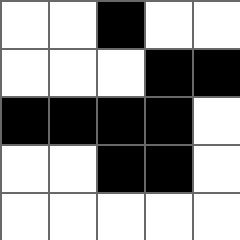[["white", "white", "black", "white", "white"], ["white", "white", "white", "black", "black"], ["black", "black", "black", "black", "white"], ["white", "white", "black", "black", "white"], ["white", "white", "white", "white", "white"]]